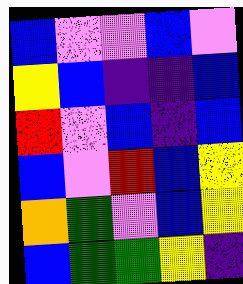[["blue", "violet", "violet", "blue", "violet"], ["yellow", "blue", "indigo", "indigo", "blue"], ["red", "violet", "blue", "indigo", "blue"], ["blue", "violet", "red", "blue", "yellow"], ["orange", "green", "violet", "blue", "yellow"], ["blue", "green", "green", "yellow", "indigo"]]